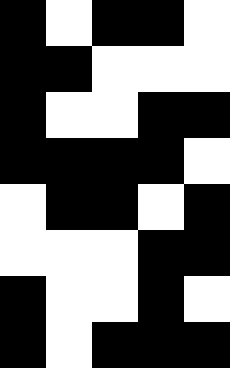[["black", "white", "black", "black", "white"], ["black", "black", "white", "white", "white"], ["black", "white", "white", "black", "black"], ["black", "black", "black", "black", "white"], ["white", "black", "black", "white", "black"], ["white", "white", "white", "black", "black"], ["black", "white", "white", "black", "white"], ["black", "white", "black", "black", "black"]]